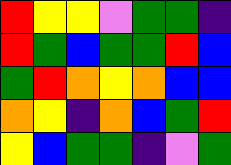[["red", "yellow", "yellow", "violet", "green", "green", "indigo"], ["red", "green", "blue", "green", "green", "red", "blue"], ["green", "red", "orange", "yellow", "orange", "blue", "blue"], ["orange", "yellow", "indigo", "orange", "blue", "green", "red"], ["yellow", "blue", "green", "green", "indigo", "violet", "green"]]